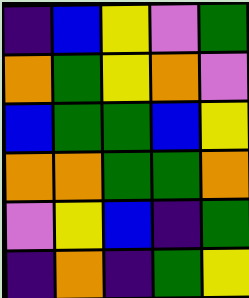[["indigo", "blue", "yellow", "violet", "green"], ["orange", "green", "yellow", "orange", "violet"], ["blue", "green", "green", "blue", "yellow"], ["orange", "orange", "green", "green", "orange"], ["violet", "yellow", "blue", "indigo", "green"], ["indigo", "orange", "indigo", "green", "yellow"]]